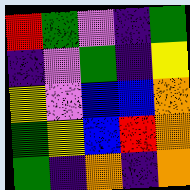[["red", "green", "violet", "indigo", "green"], ["indigo", "violet", "green", "indigo", "yellow"], ["yellow", "violet", "blue", "blue", "orange"], ["green", "yellow", "blue", "red", "orange"], ["green", "indigo", "orange", "indigo", "orange"]]